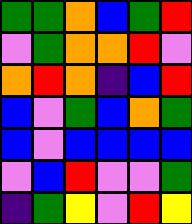[["green", "green", "orange", "blue", "green", "red"], ["violet", "green", "orange", "orange", "red", "violet"], ["orange", "red", "orange", "indigo", "blue", "red"], ["blue", "violet", "green", "blue", "orange", "green"], ["blue", "violet", "blue", "blue", "blue", "blue"], ["violet", "blue", "red", "violet", "violet", "green"], ["indigo", "green", "yellow", "violet", "red", "yellow"]]